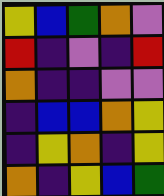[["yellow", "blue", "green", "orange", "violet"], ["red", "indigo", "violet", "indigo", "red"], ["orange", "indigo", "indigo", "violet", "violet"], ["indigo", "blue", "blue", "orange", "yellow"], ["indigo", "yellow", "orange", "indigo", "yellow"], ["orange", "indigo", "yellow", "blue", "green"]]